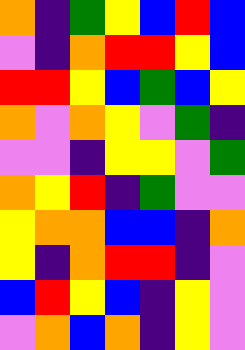[["orange", "indigo", "green", "yellow", "blue", "red", "blue"], ["violet", "indigo", "orange", "red", "red", "yellow", "blue"], ["red", "red", "yellow", "blue", "green", "blue", "yellow"], ["orange", "violet", "orange", "yellow", "violet", "green", "indigo"], ["violet", "violet", "indigo", "yellow", "yellow", "violet", "green"], ["orange", "yellow", "red", "indigo", "green", "violet", "violet"], ["yellow", "orange", "orange", "blue", "blue", "indigo", "orange"], ["yellow", "indigo", "orange", "red", "red", "indigo", "violet"], ["blue", "red", "yellow", "blue", "indigo", "yellow", "violet"], ["violet", "orange", "blue", "orange", "indigo", "yellow", "violet"]]